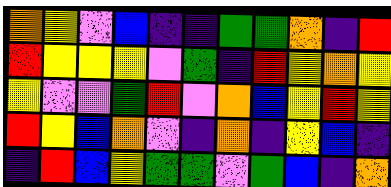[["orange", "yellow", "violet", "blue", "indigo", "indigo", "green", "green", "orange", "indigo", "red"], ["red", "yellow", "yellow", "yellow", "violet", "green", "indigo", "red", "yellow", "orange", "yellow"], ["yellow", "violet", "violet", "green", "red", "violet", "orange", "blue", "yellow", "red", "yellow"], ["red", "yellow", "blue", "orange", "violet", "indigo", "orange", "indigo", "yellow", "blue", "indigo"], ["indigo", "red", "blue", "yellow", "green", "green", "violet", "green", "blue", "indigo", "orange"]]